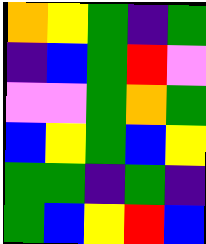[["orange", "yellow", "green", "indigo", "green"], ["indigo", "blue", "green", "red", "violet"], ["violet", "violet", "green", "orange", "green"], ["blue", "yellow", "green", "blue", "yellow"], ["green", "green", "indigo", "green", "indigo"], ["green", "blue", "yellow", "red", "blue"]]